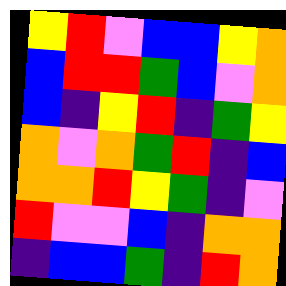[["yellow", "red", "violet", "blue", "blue", "yellow", "orange"], ["blue", "red", "red", "green", "blue", "violet", "orange"], ["blue", "indigo", "yellow", "red", "indigo", "green", "yellow"], ["orange", "violet", "orange", "green", "red", "indigo", "blue"], ["orange", "orange", "red", "yellow", "green", "indigo", "violet"], ["red", "violet", "violet", "blue", "indigo", "orange", "orange"], ["indigo", "blue", "blue", "green", "indigo", "red", "orange"]]